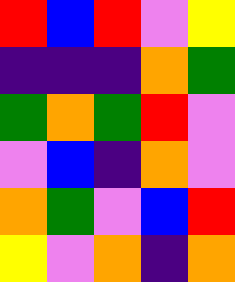[["red", "blue", "red", "violet", "yellow"], ["indigo", "indigo", "indigo", "orange", "green"], ["green", "orange", "green", "red", "violet"], ["violet", "blue", "indigo", "orange", "violet"], ["orange", "green", "violet", "blue", "red"], ["yellow", "violet", "orange", "indigo", "orange"]]